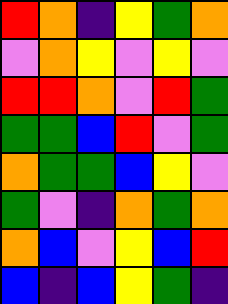[["red", "orange", "indigo", "yellow", "green", "orange"], ["violet", "orange", "yellow", "violet", "yellow", "violet"], ["red", "red", "orange", "violet", "red", "green"], ["green", "green", "blue", "red", "violet", "green"], ["orange", "green", "green", "blue", "yellow", "violet"], ["green", "violet", "indigo", "orange", "green", "orange"], ["orange", "blue", "violet", "yellow", "blue", "red"], ["blue", "indigo", "blue", "yellow", "green", "indigo"]]